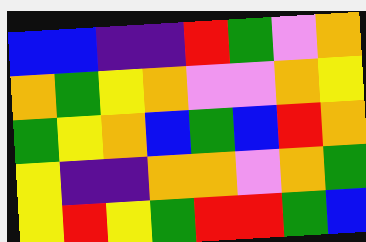[["blue", "blue", "indigo", "indigo", "red", "green", "violet", "orange"], ["orange", "green", "yellow", "orange", "violet", "violet", "orange", "yellow"], ["green", "yellow", "orange", "blue", "green", "blue", "red", "orange"], ["yellow", "indigo", "indigo", "orange", "orange", "violet", "orange", "green"], ["yellow", "red", "yellow", "green", "red", "red", "green", "blue"]]